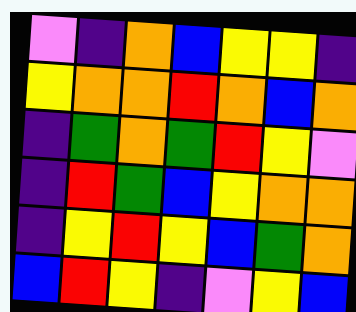[["violet", "indigo", "orange", "blue", "yellow", "yellow", "indigo"], ["yellow", "orange", "orange", "red", "orange", "blue", "orange"], ["indigo", "green", "orange", "green", "red", "yellow", "violet"], ["indigo", "red", "green", "blue", "yellow", "orange", "orange"], ["indigo", "yellow", "red", "yellow", "blue", "green", "orange"], ["blue", "red", "yellow", "indigo", "violet", "yellow", "blue"]]